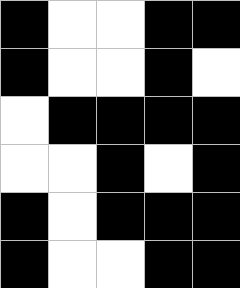[["black", "white", "white", "black", "black"], ["black", "white", "white", "black", "white"], ["white", "black", "black", "black", "black"], ["white", "white", "black", "white", "black"], ["black", "white", "black", "black", "black"], ["black", "white", "white", "black", "black"]]